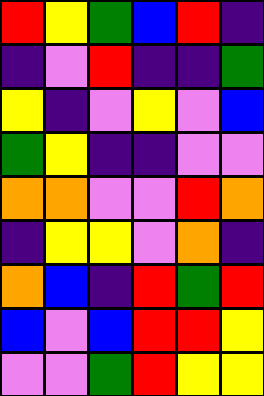[["red", "yellow", "green", "blue", "red", "indigo"], ["indigo", "violet", "red", "indigo", "indigo", "green"], ["yellow", "indigo", "violet", "yellow", "violet", "blue"], ["green", "yellow", "indigo", "indigo", "violet", "violet"], ["orange", "orange", "violet", "violet", "red", "orange"], ["indigo", "yellow", "yellow", "violet", "orange", "indigo"], ["orange", "blue", "indigo", "red", "green", "red"], ["blue", "violet", "blue", "red", "red", "yellow"], ["violet", "violet", "green", "red", "yellow", "yellow"]]